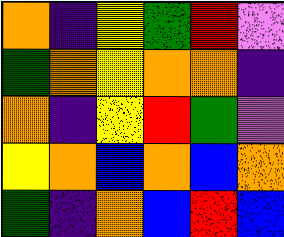[["orange", "indigo", "yellow", "green", "red", "violet"], ["green", "orange", "yellow", "orange", "orange", "indigo"], ["orange", "indigo", "yellow", "red", "green", "violet"], ["yellow", "orange", "blue", "orange", "blue", "orange"], ["green", "indigo", "orange", "blue", "red", "blue"]]